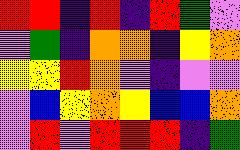[["red", "red", "indigo", "red", "indigo", "red", "green", "violet"], ["violet", "green", "indigo", "orange", "orange", "indigo", "yellow", "orange"], ["yellow", "yellow", "red", "orange", "violet", "indigo", "violet", "violet"], ["violet", "blue", "yellow", "orange", "yellow", "blue", "blue", "orange"], ["violet", "red", "violet", "red", "red", "red", "indigo", "green"]]